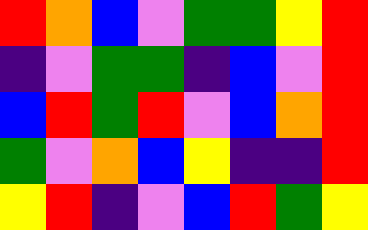[["red", "orange", "blue", "violet", "green", "green", "yellow", "red"], ["indigo", "violet", "green", "green", "indigo", "blue", "violet", "red"], ["blue", "red", "green", "red", "violet", "blue", "orange", "red"], ["green", "violet", "orange", "blue", "yellow", "indigo", "indigo", "red"], ["yellow", "red", "indigo", "violet", "blue", "red", "green", "yellow"]]